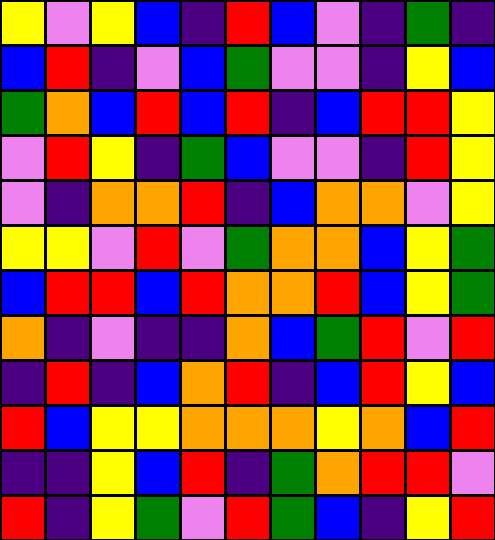[["yellow", "violet", "yellow", "blue", "indigo", "red", "blue", "violet", "indigo", "green", "indigo"], ["blue", "red", "indigo", "violet", "blue", "green", "violet", "violet", "indigo", "yellow", "blue"], ["green", "orange", "blue", "red", "blue", "red", "indigo", "blue", "red", "red", "yellow"], ["violet", "red", "yellow", "indigo", "green", "blue", "violet", "violet", "indigo", "red", "yellow"], ["violet", "indigo", "orange", "orange", "red", "indigo", "blue", "orange", "orange", "violet", "yellow"], ["yellow", "yellow", "violet", "red", "violet", "green", "orange", "orange", "blue", "yellow", "green"], ["blue", "red", "red", "blue", "red", "orange", "orange", "red", "blue", "yellow", "green"], ["orange", "indigo", "violet", "indigo", "indigo", "orange", "blue", "green", "red", "violet", "red"], ["indigo", "red", "indigo", "blue", "orange", "red", "indigo", "blue", "red", "yellow", "blue"], ["red", "blue", "yellow", "yellow", "orange", "orange", "orange", "yellow", "orange", "blue", "red"], ["indigo", "indigo", "yellow", "blue", "red", "indigo", "green", "orange", "red", "red", "violet"], ["red", "indigo", "yellow", "green", "violet", "red", "green", "blue", "indigo", "yellow", "red"]]